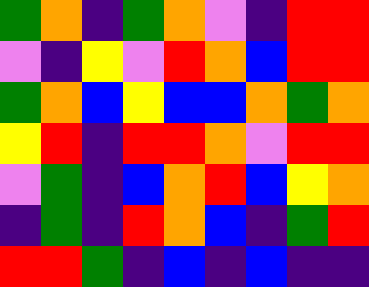[["green", "orange", "indigo", "green", "orange", "violet", "indigo", "red", "red"], ["violet", "indigo", "yellow", "violet", "red", "orange", "blue", "red", "red"], ["green", "orange", "blue", "yellow", "blue", "blue", "orange", "green", "orange"], ["yellow", "red", "indigo", "red", "red", "orange", "violet", "red", "red"], ["violet", "green", "indigo", "blue", "orange", "red", "blue", "yellow", "orange"], ["indigo", "green", "indigo", "red", "orange", "blue", "indigo", "green", "red"], ["red", "red", "green", "indigo", "blue", "indigo", "blue", "indigo", "indigo"]]